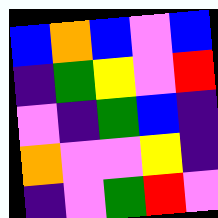[["blue", "orange", "blue", "violet", "blue"], ["indigo", "green", "yellow", "violet", "red"], ["violet", "indigo", "green", "blue", "indigo"], ["orange", "violet", "violet", "yellow", "indigo"], ["indigo", "violet", "green", "red", "violet"]]